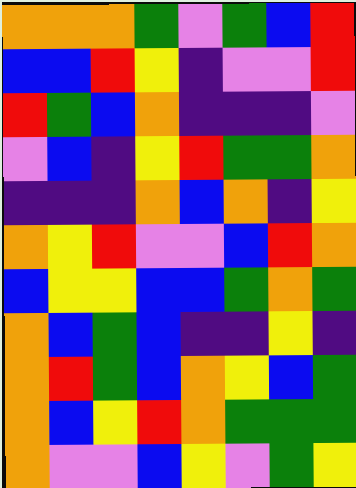[["orange", "orange", "orange", "green", "violet", "green", "blue", "red"], ["blue", "blue", "red", "yellow", "indigo", "violet", "violet", "red"], ["red", "green", "blue", "orange", "indigo", "indigo", "indigo", "violet"], ["violet", "blue", "indigo", "yellow", "red", "green", "green", "orange"], ["indigo", "indigo", "indigo", "orange", "blue", "orange", "indigo", "yellow"], ["orange", "yellow", "red", "violet", "violet", "blue", "red", "orange"], ["blue", "yellow", "yellow", "blue", "blue", "green", "orange", "green"], ["orange", "blue", "green", "blue", "indigo", "indigo", "yellow", "indigo"], ["orange", "red", "green", "blue", "orange", "yellow", "blue", "green"], ["orange", "blue", "yellow", "red", "orange", "green", "green", "green"], ["orange", "violet", "violet", "blue", "yellow", "violet", "green", "yellow"]]